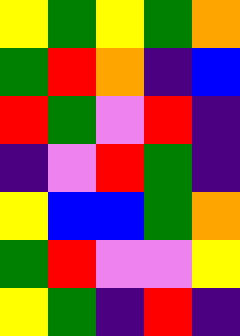[["yellow", "green", "yellow", "green", "orange"], ["green", "red", "orange", "indigo", "blue"], ["red", "green", "violet", "red", "indigo"], ["indigo", "violet", "red", "green", "indigo"], ["yellow", "blue", "blue", "green", "orange"], ["green", "red", "violet", "violet", "yellow"], ["yellow", "green", "indigo", "red", "indigo"]]